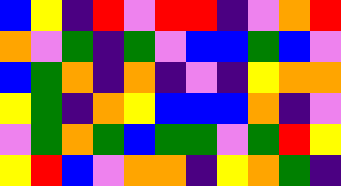[["blue", "yellow", "indigo", "red", "violet", "red", "red", "indigo", "violet", "orange", "red"], ["orange", "violet", "green", "indigo", "green", "violet", "blue", "blue", "green", "blue", "violet"], ["blue", "green", "orange", "indigo", "orange", "indigo", "violet", "indigo", "yellow", "orange", "orange"], ["yellow", "green", "indigo", "orange", "yellow", "blue", "blue", "blue", "orange", "indigo", "violet"], ["violet", "green", "orange", "green", "blue", "green", "green", "violet", "green", "red", "yellow"], ["yellow", "red", "blue", "violet", "orange", "orange", "indigo", "yellow", "orange", "green", "indigo"]]